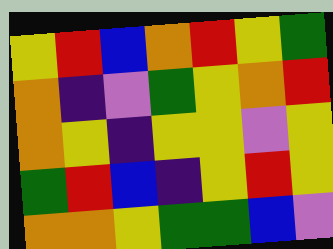[["yellow", "red", "blue", "orange", "red", "yellow", "green"], ["orange", "indigo", "violet", "green", "yellow", "orange", "red"], ["orange", "yellow", "indigo", "yellow", "yellow", "violet", "yellow"], ["green", "red", "blue", "indigo", "yellow", "red", "yellow"], ["orange", "orange", "yellow", "green", "green", "blue", "violet"]]